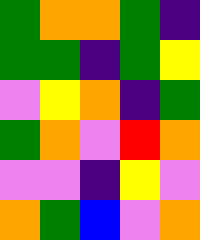[["green", "orange", "orange", "green", "indigo"], ["green", "green", "indigo", "green", "yellow"], ["violet", "yellow", "orange", "indigo", "green"], ["green", "orange", "violet", "red", "orange"], ["violet", "violet", "indigo", "yellow", "violet"], ["orange", "green", "blue", "violet", "orange"]]